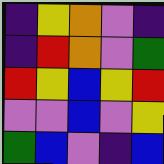[["indigo", "yellow", "orange", "violet", "indigo"], ["indigo", "red", "orange", "violet", "green"], ["red", "yellow", "blue", "yellow", "red"], ["violet", "violet", "blue", "violet", "yellow"], ["green", "blue", "violet", "indigo", "blue"]]